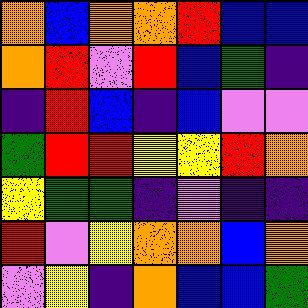[["orange", "blue", "orange", "orange", "red", "blue", "blue"], ["orange", "red", "violet", "red", "blue", "green", "indigo"], ["indigo", "red", "blue", "indigo", "blue", "violet", "violet"], ["green", "red", "red", "yellow", "yellow", "red", "orange"], ["yellow", "green", "green", "indigo", "violet", "indigo", "indigo"], ["red", "violet", "yellow", "orange", "orange", "blue", "orange"], ["violet", "yellow", "indigo", "orange", "blue", "blue", "green"]]